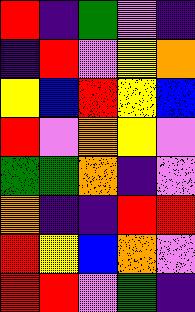[["red", "indigo", "green", "violet", "indigo"], ["indigo", "red", "violet", "yellow", "orange"], ["yellow", "blue", "red", "yellow", "blue"], ["red", "violet", "orange", "yellow", "violet"], ["green", "green", "orange", "indigo", "violet"], ["orange", "indigo", "indigo", "red", "red"], ["red", "yellow", "blue", "orange", "violet"], ["red", "red", "violet", "green", "indigo"]]